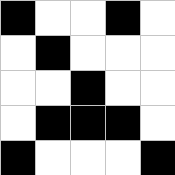[["black", "white", "white", "black", "white"], ["white", "black", "white", "white", "white"], ["white", "white", "black", "white", "white"], ["white", "black", "black", "black", "white"], ["black", "white", "white", "white", "black"]]